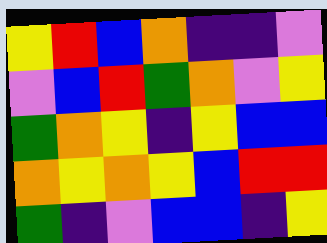[["yellow", "red", "blue", "orange", "indigo", "indigo", "violet"], ["violet", "blue", "red", "green", "orange", "violet", "yellow"], ["green", "orange", "yellow", "indigo", "yellow", "blue", "blue"], ["orange", "yellow", "orange", "yellow", "blue", "red", "red"], ["green", "indigo", "violet", "blue", "blue", "indigo", "yellow"]]